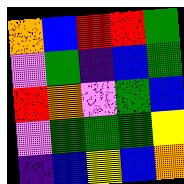[["orange", "blue", "red", "red", "green"], ["violet", "green", "indigo", "blue", "green"], ["red", "orange", "violet", "green", "blue"], ["violet", "green", "green", "green", "yellow"], ["indigo", "blue", "yellow", "blue", "orange"]]